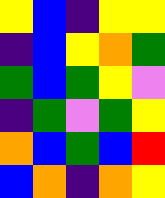[["yellow", "blue", "indigo", "yellow", "yellow"], ["indigo", "blue", "yellow", "orange", "green"], ["green", "blue", "green", "yellow", "violet"], ["indigo", "green", "violet", "green", "yellow"], ["orange", "blue", "green", "blue", "red"], ["blue", "orange", "indigo", "orange", "yellow"]]